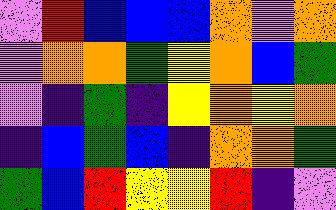[["violet", "red", "blue", "blue", "blue", "orange", "violet", "orange"], ["violet", "orange", "orange", "green", "yellow", "orange", "blue", "green"], ["violet", "indigo", "green", "indigo", "yellow", "orange", "yellow", "orange"], ["indigo", "blue", "green", "blue", "indigo", "orange", "orange", "green"], ["green", "blue", "red", "yellow", "yellow", "red", "indigo", "violet"]]